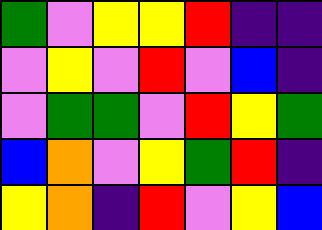[["green", "violet", "yellow", "yellow", "red", "indigo", "indigo"], ["violet", "yellow", "violet", "red", "violet", "blue", "indigo"], ["violet", "green", "green", "violet", "red", "yellow", "green"], ["blue", "orange", "violet", "yellow", "green", "red", "indigo"], ["yellow", "orange", "indigo", "red", "violet", "yellow", "blue"]]